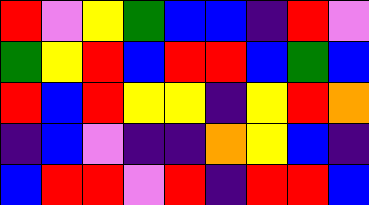[["red", "violet", "yellow", "green", "blue", "blue", "indigo", "red", "violet"], ["green", "yellow", "red", "blue", "red", "red", "blue", "green", "blue"], ["red", "blue", "red", "yellow", "yellow", "indigo", "yellow", "red", "orange"], ["indigo", "blue", "violet", "indigo", "indigo", "orange", "yellow", "blue", "indigo"], ["blue", "red", "red", "violet", "red", "indigo", "red", "red", "blue"]]